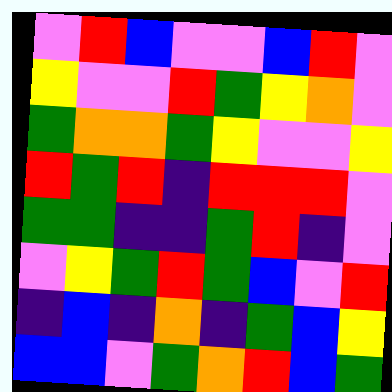[["violet", "red", "blue", "violet", "violet", "blue", "red", "violet"], ["yellow", "violet", "violet", "red", "green", "yellow", "orange", "violet"], ["green", "orange", "orange", "green", "yellow", "violet", "violet", "yellow"], ["red", "green", "red", "indigo", "red", "red", "red", "violet"], ["green", "green", "indigo", "indigo", "green", "red", "indigo", "violet"], ["violet", "yellow", "green", "red", "green", "blue", "violet", "red"], ["indigo", "blue", "indigo", "orange", "indigo", "green", "blue", "yellow"], ["blue", "blue", "violet", "green", "orange", "red", "blue", "green"]]